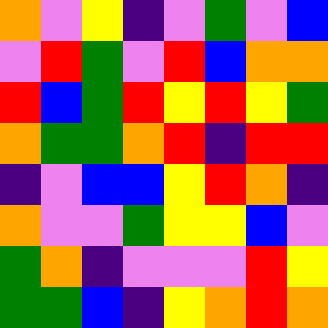[["orange", "violet", "yellow", "indigo", "violet", "green", "violet", "blue"], ["violet", "red", "green", "violet", "red", "blue", "orange", "orange"], ["red", "blue", "green", "red", "yellow", "red", "yellow", "green"], ["orange", "green", "green", "orange", "red", "indigo", "red", "red"], ["indigo", "violet", "blue", "blue", "yellow", "red", "orange", "indigo"], ["orange", "violet", "violet", "green", "yellow", "yellow", "blue", "violet"], ["green", "orange", "indigo", "violet", "violet", "violet", "red", "yellow"], ["green", "green", "blue", "indigo", "yellow", "orange", "red", "orange"]]